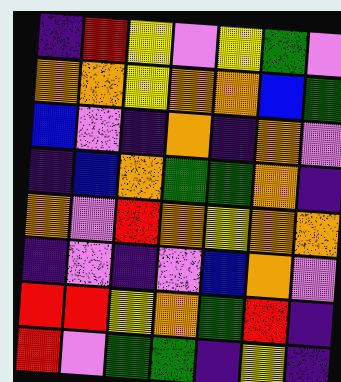[["indigo", "red", "yellow", "violet", "yellow", "green", "violet"], ["orange", "orange", "yellow", "orange", "orange", "blue", "green"], ["blue", "violet", "indigo", "orange", "indigo", "orange", "violet"], ["indigo", "blue", "orange", "green", "green", "orange", "indigo"], ["orange", "violet", "red", "orange", "yellow", "orange", "orange"], ["indigo", "violet", "indigo", "violet", "blue", "orange", "violet"], ["red", "red", "yellow", "orange", "green", "red", "indigo"], ["red", "violet", "green", "green", "indigo", "yellow", "indigo"]]